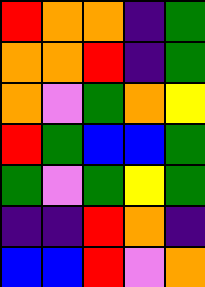[["red", "orange", "orange", "indigo", "green"], ["orange", "orange", "red", "indigo", "green"], ["orange", "violet", "green", "orange", "yellow"], ["red", "green", "blue", "blue", "green"], ["green", "violet", "green", "yellow", "green"], ["indigo", "indigo", "red", "orange", "indigo"], ["blue", "blue", "red", "violet", "orange"]]